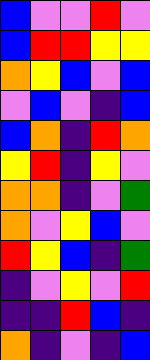[["blue", "violet", "violet", "red", "violet"], ["blue", "red", "red", "yellow", "yellow"], ["orange", "yellow", "blue", "violet", "blue"], ["violet", "blue", "violet", "indigo", "blue"], ["blue", "orange", "indigo", "red", "orange"], ["yellow", "red", "indigo", "yellow", "violet"], ["orange", "orange", "indigo", "violet", "green"], ["orange", "violet", "yellow", "blue", "violet"], ["red", "yellow", "blue", "indigo", "green"], ["indigo", "violet", "yellow", "violet", "red"], ["indigo", "indigo", "red", "blue", "indigo"], ["orange", "indigo", "violet", "indigo", "blue"]]